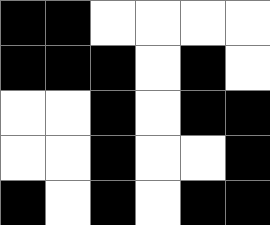[["black", "black", "white", "white", "white", "white"], ["black", "black", "black", "white", "black", "white"], ["white", "white", "black", "white", "black", "black"], ["white", "white", "black", "white", "white", "black"], ["black", "white", "black", "white", "black", "black"]]